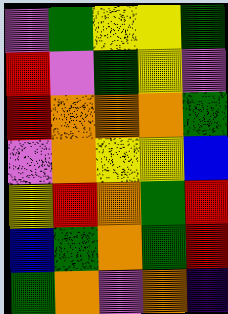[["violet", "green", "yellow", "yellow", "green"], ["red", "violet", "green", "yellow", "violet"], ["red", "orange", "orange", "orange", "green"], ["violet", "orange", "yellow", "yellow", "blue"], ["yellow", "red", "orange", "green", "red"], ["blue", "green", "orange", "green", "red"], ["green", "orange", "violet", "orange", "indigo"]]